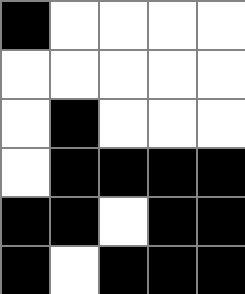[["black", "white", "white", "white", "white"], ["white", "white", "white", "white", "white"], ["white", "black", "white", "white", "white"], ["white", "black", "black", "black", "black"], ["black", "black", "white", "black", "black"], ["black", "white", "black", "black", "black"]]